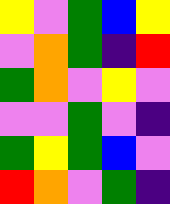[["yellow", "violet", "green", "blue", "yellow"], ["violet", "orange", "green", "indigo", "red"], ["green", "orange", "violet", "yellow", "violet"], ["violet", "violet", "green", "violet", "indigo"], ["green", "yellow", "green", "blue", "violet"], ["red", "orange", "violet", "green", "indigo"]]